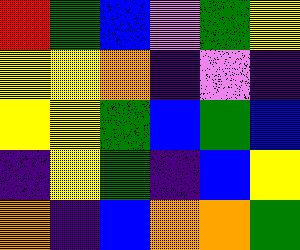[["red", "green", "blue", "violet", "green", "yellow"], ["yellow", "yellow", "orange", "indigo", "violet", "indigo"], ["yellow", "yellow", "green", "blue", "green", "blue"], ["indigo", "yellow", "green", "indigo", "blue", "yellow"], ["orange", "indigo", "blue", "orange", "orange", "green"]]